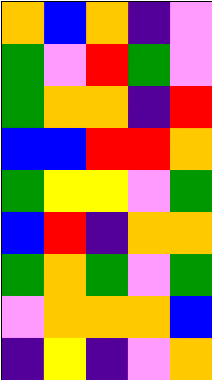[["orange", "blue", "orange", "indigo", "violet"], ["green", "violet", "red", "green", "violet"], ["green", "orange", "orange", "indigo", "red"], ["blue", "blue", "red", "red", "orange"], ["green", "yellow", "yellow", "violet", "green"], ["blue", "red", "indigo", "orange", "orange"], ["green", "orange", "green", "violet", "green"], ["violet", "orange", "orange", "orange", "blue"], ["indigo", "yellow", "indigo", "violet", "orange"]]